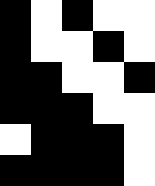[["black", "white", "black", "white", "white"], ["black", "white", "white", "black", "white"], ["black", "black", "white", "white", "black"], ["black", "black", "black", "white", "white"], ["white", "black", "black", "black", "white"], ["black", "black", "black", "black", "white"]]